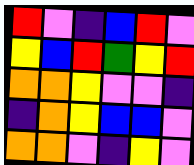[["red", "violet", "indigo", "blue", "red", "violet"], ["yellow", "blue", "red", "green", "yellow", "red"], ["orange", "orange", "yellow", "violet", "violet", "indigo"], ["indigo", "orange", "yellow", "blue", "blue", "violet"], ["orange", "orange", "violet", "indigo", "yellow", "violet"]]